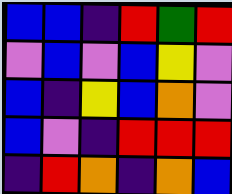[["blue", "blue", "indigo", "red", "green", "red"], ["violet", "blue", "violet", "blue", "yellow", "violet"], ["blue", "indigo", "yellow", "blue", "orange", "violet"], ["blue", "violet", "indigo", "red", "red", "red"], ["indigo", "red", "orange", "indigo", "orange", "blue"]]